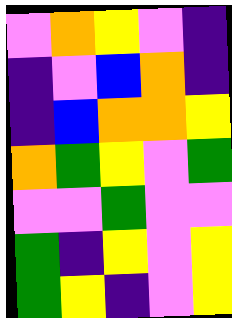[["violet", "orange", "yellow", "violet", "indigo"], ["indigo", "violet", "blue", "orange", "indigo"], ["indigo", "blue", "orange", "orange", "yellow"], ["orange", "green", "yellow", "violet", "green"], ["violet", "violet", "green", "violet", "violet"], ["green", "indigo", "yellow", "violet", "yellow"], ["green", "yellow", "indigo", "violet", "yellow"]]